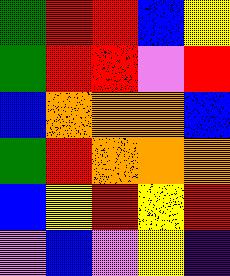[["green", "red", "red", "blue", "yellow"], ["green", "red", "red", "violet", "red"], ["blue", "orange", "orange", "orange", "blue"], ["green", "red", "orange", "orange", "orange"], ["blue", "yellow", "red", "yellow", "red"], ["violet", "blue", "violet", "yellow", "indigo"]]